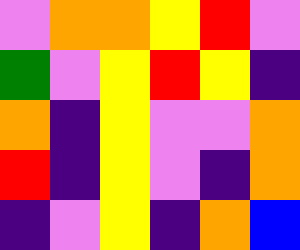[["violet", "orange", "orange", "yellow", "red", "violet"], ["green", "violet", "yellow", "red", "yellow", "indigo"], ["orange", "indigo", "yellow", "violet", "violet", "orange"], ["red", "indigo", "yellow", "violet", "indigo", "orange"], ["indigo", "violet", "yellow", "indigo", "orange", "blue"]]